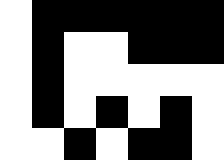[["white", "black", "black", "black", "black", "black", "black"], ["white", "black", "white", "white", "black", "black", "black"], ["white", "black", "white", "white", "white", "white", "white"], ["white", "black", "white", "black", "white", "black", "white"], ["white", "white", "black", "white", "black", "black", "white"]]